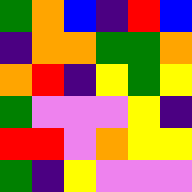[["green", "orange", "blue", "indigo", "red", "blue"], ["indigo", "orange", "orange", "green", "green", "orange"], ["orange", "red", "indigo", "yellow", "green", "yellow"], ["green", "violet", "violet", "violet", "yellow", "indigo"], ["red", "red", "violet", "orange", "yellow", "yellow"], ["green", "indigo", "yellow", "violet", "violet", "violet"]]